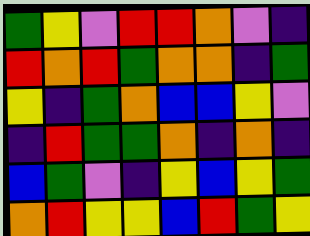[["green", "yellow", "violet", "red", "red", "orange", "violet", "indigo"], ["red", "orange", "red", "green", "orange", "orange", "indigo", "green"], ["yellow", "indigo", "green", "orange", "blue", "blue", "yellow", "violet"], ["indigo", "red", "green", "green", "orange", "indigo", "orange", "indigo"], ["blue", "green", "violet", "indigo", "yellow", "blue", "yellow", "green"], ["orange", "red", "yellow", "yellow", "blue", "red", "green", "yellow"]]